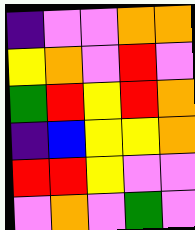[["indigo", "violet", "violet", "orange", "orange"], ["yellow", "orange", "violet", "red", "violet"], ["green", "red", "yellow", "red", "orange"], ["indigo", "blue", "yellow", "yellow", "orange"], ["red", "red", "yellow", "violet", "violet"], ["violet", "orange", "violet", "green", "violet"]]